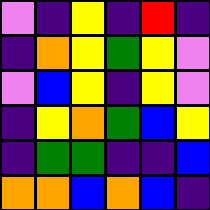[["violet", "indigo", "yellow", "indigo", "red", "indigo"], ["indigo", "orange", "yellow", "green", "yellow", "violet"], ["violet", "blue", "yellow", "indigo", "yellow", "violet"], ["indigo", "yellow", "orange", "green", "blue", "yellow"], ["indigo", "green", "green", "indigo", "indigo", "blue"], ["orange", "orange", "blue", "orange", "blue", "indigo"]]